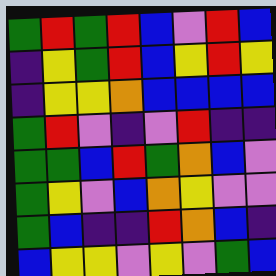[["green", "red", "green", "red", "blue", "violet", "red", "blue"], ["indigo", "yellow", "green", "red", "blue", "yellow", "red", "yellow"], ["indigo", "yellow", "yellow", "orange", "blue", "blue", "blue", "blue"], ["green", "red", "violet", "indigo", "violet", "red", "indigo", "indigo"], ["green", "green", "blue", "red", "green", "orange", "blue", "violet"], ["green", "yellow", "violet", "blue", "orange", "yellow", "violet", "violet"], ["green", "blue", "indigo", "indigo", "red", "orange", "blue", "indigo"], ["blue", "yellow", "yellow", "violet", "yellow", "violet", "green", "blue"]]